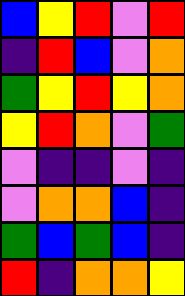[["blue", "yellow", "red", "violet", "red"], ["indigo", "red", "blue", "violet", "orange"], ["green", "yellow", "red", "yellow", "orange"], ["yellow", "red", "orange", "violet", "green"], ["violet", "indigo", "indigo", "violet", "indigo"], ["violet", "orange", "orange", "blue", "indigo"], ["green", "blue", "green", "blue", "indigo"], ["red", "indigo", "orange", "orange", "yellow"]]